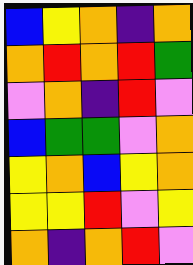[["blue", "yellow", "orange", "indigo", "orange"], ["orange", "red", "orange", "red", "green"], ["violet", "orange", "indigo", "red", "violet"], ["blue", "green", "green", "violet", "orange"], ["yellow", "orange", "blue", "yellow", "orange"], ["yellow", "yellow", "red", "violet", "yellow"], ["orange", "indigo", "orange", "red", "violet"]]